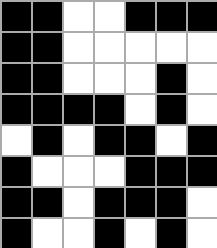[["black", "black", "white", "white", "black", "black", "black"], ["black", "black", "white", "white", "white", "white", "white"], ["black", "black", "white", "white", "white", "black", "white"], ["black", "black", "black", "black", "white", "black", "white"], ["white", "black", "white", "black", "black", "white", "black"], ["black", "white", "white", "white", "black", "black", "black"], ["black", "black", "white", "black", "black", "black", "white"], ["black", "white", "white", "black", "white", "black", "white"]]